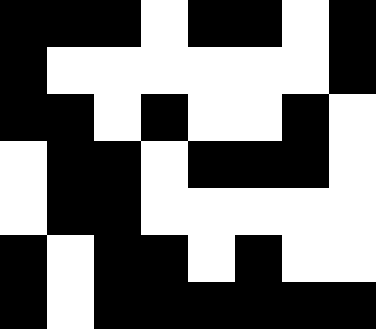[["black", "black", "black", "white", "black", "black", "white", "black"], ["black", "white", "white", "white", "white", "white", "white", "black"], ["black", "black", "white", "black", "white", "white", "black", "white"], ["white", "black", "black", "white", "black", "black", "black", "white"], ["white", "black", "black", "white", "white", "white", "white", "white"], ["black", "white", "black", "black", "white", "black", "white", "white"], ["black", "white", "black", "black", "black", "black", "black", "black"]]